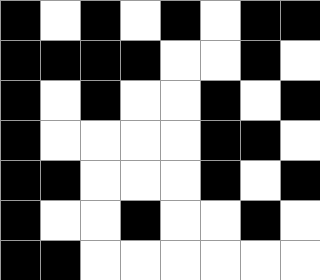[["black", "white", "black", "white", "black", "white", "black", "black"], ["black", "black", "black", "black", "white", "white", "black", "white"], ["black", "white", "black", "white", "white", "black", "white", "black"], ["black", "white", "white", "white", "white", "black", "black", "white"], ["black", "black", "white", "white", "white", "black", "white", "black"], ["black", "white", "white", "black", "white", "white", "black", "white"], ["black", "black", "white", "white", "white", "white", "white", "white"]]